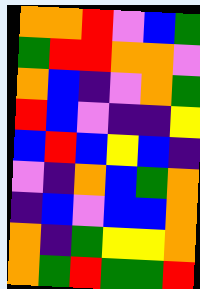[["orange", "orange", "red", "violet", "blue", "green"], ["green", "red", "red", "orange", "orange", "violet"], ["orange", "blue", "indigo", "violet", "orange", "green"], ["red", "blue", "violet", "indigo", "indigo", "yellow"], ["blue", "red", "blue", "yellow", "blue", "indigo"], ["violet", "indigo", "orange", "blue", "green", "orange"], ["indigo", "blue", "violet", "blue", "blue", "orange"], ["orange", "indigo", "green", "yellow", "yellow", "orange"], ["orange", "green", "red", "green", "green", "red"]]